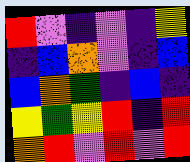[["red", "violet", "indigo", "violet", "indigo", "yellow"], ["indigo", "blue", "orange", "violet", "indigo", "blue"], ["blue", "orange", "green", "indigo", "blue", "indigo"], ["yellow", "green", "yellow", "red", "indigo", "red"], ["orange", "red", "violet", "red", "violet", "red"]]